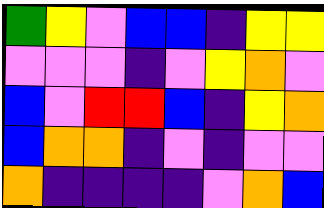[["green", "yellow", "violet", "blue", "blue", "indigo", "yellow", "yellow"], ["violet", "violet", "violet", "indigo", "violet", "yellow", "orange", "violet"], ["blue", "violet", "red", "red", "blue", "indigo", "yellow", "orange"], ["blue", "orange", "orange", "indigo", "violet", "indigo", "violet", "violet"], ["orange", "indigo", "indigo", "indigo", "indigo", "violet", "orange", "blue"]]